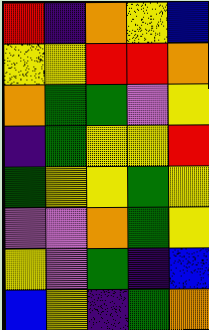[["red", "indigo", "orange", "yellow", "blue"], ["yellow", "yellow", "red", "red", "orange"], ["orange", "green", "green", "violet", "yellow"], ["indigo", "green", "yellow", "yellow", "red"], ["green", "yellow", "yellow", "green", "yellow"], ["violet", "violet", "orange", "green", "yellow"], ["yellow", "violet", "green", "indigo", "blue"], ["blue", "yellow", "indigo", "green", "orange"]]